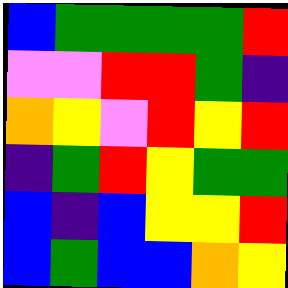[["blue", "green", "green", "green", "green", "red"], ["violet", "violet", "red", "red", "green", "indigo"], ["orange", "yellow", "violet", "red", "yellow", "red"], ["indigo", "green", "red", "yellow", "green", "green"], ["blue", "indigo", "blue", "yellow", "yellow", "red"], ["blue", "green", "blue", "blue", "orange", "yellow"]]